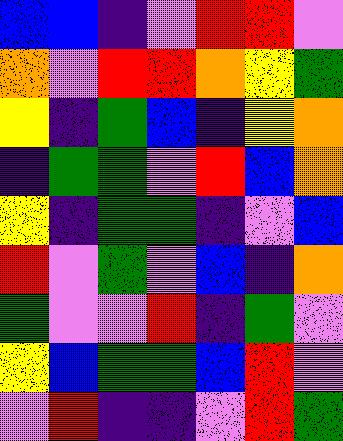[["blue", "blue", "indigo", "violet", "red", "red", "violet"], ["orange", "violet", "red", "red", "orange", "yellow", "green"], ["yellow", "indigo", "green", "blue", "indigo", "yellow", "orange"], ["indigo", "green", "green", "violet", "red", "blue", "orange"], ["yellow", "indigo", "green", "green", "indigo", "violet", "blue"], ["red", "violet", "green", "violet", "blue", "indigo", "orange"], ["green", "violet", "violet", "red", "indigo", "green", "violet"], ["yellow", "blue", "green", "green", "blue", "red", "violet"], ["violet", "red", "indigo", "indigo", "violet", "red", "green"]]